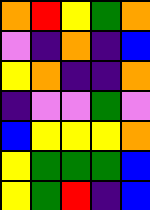[["orange", "red", "yellow", "green", "orange"], ["violet", "indigo", "orange", "indigo", "blue"], ["yellow", "orange", "indigo", "indigo", "orange"], ["indigo", "violet", "violet", "green", "violet"], ["blue", "yellow", "yellow", "yellow", "orange"], ["yellow", "green", "green", "green", "blue"], ["yellow", "green", "red", "indigo", "blue"]]